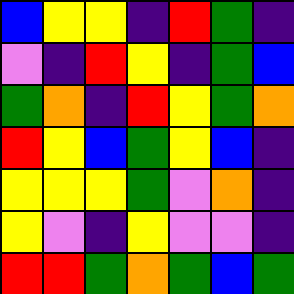[["blue", "yellow", "yellow", "indigo", "red", "green", "indigo"], ["violet", "indigo", "red", "yellow", "indigo", "green", "blue"], ["green", "orange", "indigo", "red", "yellow", "green", "orange"], ["red", "yellow", "blue", "green", "yellow", "blue", "indigo"], ["yellow", "yellow", "yellow", "green", "violet", "orange", "indigo"], ["yellow", "violet", "indigo", "yellow", "violet", "violet", "indigo"], ["red", "red", "green", "orange", "green", "blue", "green"]]